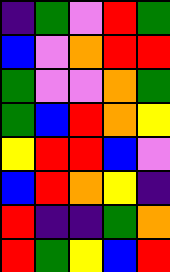[["indigo", "green", "violet", "red", "green"], ["blue", "violet", "orange", "red", "red"], ["green", "violet", "violet", "orange", "green"], ["green", "blue", "red", "orange", "yellow"], ["yellow", "red", "red", "blue", "violet"], ["blue", "red", "orange", "yellow", "indigo"], ["red", "indigo", "indigo", "green", "orange"], ["red", "green", "yellow", "blue", "red"]]